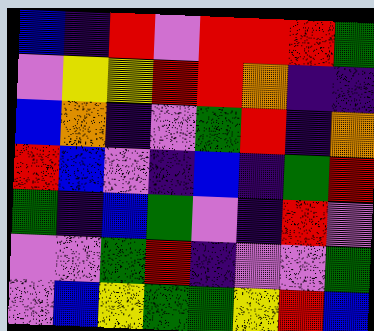[["blue", "indigo", "red", "violet", "red", "red", "red", "green"], ["violet", "yellow", "yellow", "red", "red", "orange", "indigo", "indigo"], ["blue", "orange", "indigo", "violet", "green", "red", "indigo", "orange"], ["red", "blue", "violet", "indigo", "blue", "indigo", "green", "red"], ["green", "indigo", "blue", "green", "violet", "indigo", "red", "violet"], ["violet", "violet", "green", "red", "indigo", "violet", "violet", "green"], ["violet", "blue", "yellow", "green", "green", "yellow", "red", "blue"]]